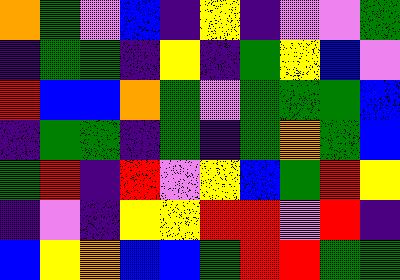[["orange", "green", "violet", "blue", "indigo", "yellow", "indigo", "violet", "violet", "green"], ["indigo", "green", "green", "indigo", "yellow", "indigo", "green", "yellow", "blue", "violet"], ["red", "blue", "blue", "orange", "green", "violet", "green", "green", "green", "blue"], ["indigo", "green", "green", "indigo", "green", "indigo", "green", "orange", "green", "blue"], ["green", "red", "indigo", "red", "violet", "yellow", "blue", "green", "red", "yellow"], ["indigo", "violet", "indigo", "yellow", "yellow", "red", "red", "violet", "red", "indigo"], ["blue", "yellow", "orange", "blue", "blue", "green", "red", "red", "green", "green"]]